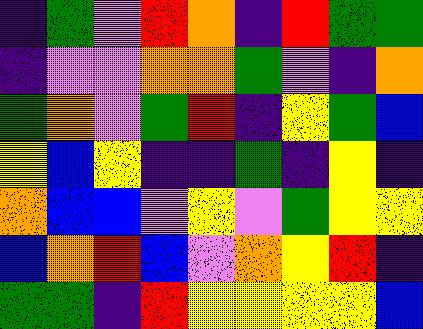[["indigo", "green", "violet", "red", "orange", "indigo", "red", "green", "green"], ["indigo", "violet", "violet", "orange", "orange", "green", "violet", "indigo", "orange"], ["green", "orange", "violet", "green", "red", "indigo", "yellow", "green", "blue"], ["yellow", "blue", "yellow", "indigo", "indigo", "green", "indigo", "yellow", "indigo"], ["orange", "blue", "blue", "violet", "yellow", "violet", "green", "yellow", "yellow"], ["blue", "orange", "red", "blue", "violet", "orange", "yellow", "red", "indigo"], ["green", "green", "indigo", "red", "yellow", "yellow", "yellow", "yellow", "blue"]]